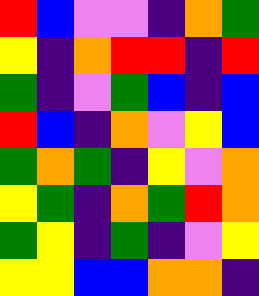[["red", "blue", "violet", "violet", "indigo", "orange", "green"], ["yellow", "indigo", "orange", "red", "red", "indigo", "red"], ["green", "indigo", "violet", "green", "blue", "indigo", "blue"], ["red", "blue", "indigo", "orange", "violet", "yellow", "blue"], ["green", "orange", "green", "indigo", "yellow", "violet", "orange"], ["yellow", "green", "indigo", "orange", "green", "red", "orange"], ["green", "yellow", "indigo", "green", "indigo", "violet", "yellow"], ["yellow", "yellow", "blue", "blue", "orange", "orange", "indigo"]]